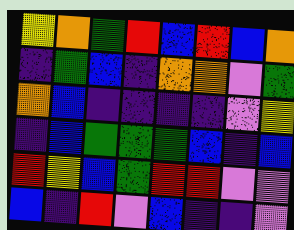[["yellow", "orange", "green", "red", "blue", "red", "blue", "orange"], ["indigo", "green", "blue", "indigo", "orange", "orange", "violet", "green"], ["orange", "blue", "indigo", "indigo", "indigo", "indigo", "violet", "yellow"], ["indigo", "blue", "green", "green", "green", "blue", "indigo", "blue"], ["red", "yellow", "blue", "green", "red", "red", "violet", "violet"], ["blue", "indigo", "red", "violet", "blue", "indigo", "indigo", "violet"]]